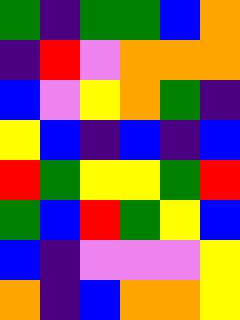[["green", "indigo", "green", "green", "blue", "orange"], ["indigo", "red", "violet", "orange", "orange", "orange"], ["blue", "violet", "yellow", "orange", "green", "indigo"], ["yellow", "blue", "indigo", "blue", "indigo", "blue"], ["red", "green", "yellow", "yellow", "green", "red"], ["green", "blue", "red", "green", "yellow", "blue"], ["blue", "indigo", "violet", "violet", "violet", "yellow"], ["orange", "indigo", "blue", "orange", "orange", "yellow"]]